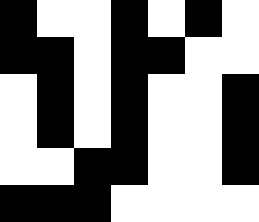[["black", "white", "white", "black", "white", "black", "white"], ["black", "black", "white", "black", "black", "white", "white"], ["white", "black", "white", "black", "white", "white", "black"], ["white", "black", "white", "black", "white", "white", "black"], ["white", "white", "black", "black", "white", "white", "black"], ["black", "black", "black", "white", "white", "white", "white"]]